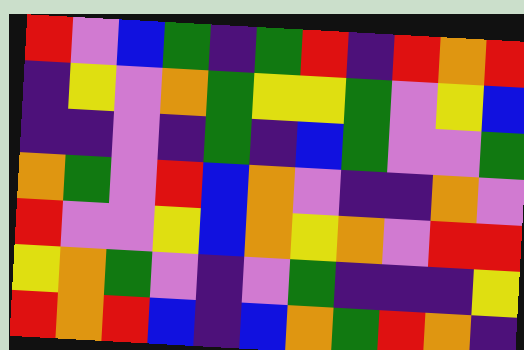[["red", "violet", "blue", "green", "indigo", "green", "red", "indigo", "red", "orange", "red"], ["indigo", "yellow", "violet", "orange", "green", "yellow", "yellow", "green", "violet", "yellow", "blue"], ["indigo", "indigo", "violet", "indigo", "green", "indigo", "blue", "green", "violet", "violet", "green"], ["orange", "green", "violet", "red", "blue", "orange", "violet", "indigo", "indigo", "orange", "violet"], ["red", "violet", "violet", "yellow", "blue", "orange", "yellow", "orange", "violet", "red", "red"], ["yellow", "orange", "green", "violet", "indigo", "violet", "green", "indigo", "indigo", "indigo", "yellow"], ["red", "orange", "red", "blue", "indigo", "blue", "orange", "green", "red", "orange", "indigo"]]